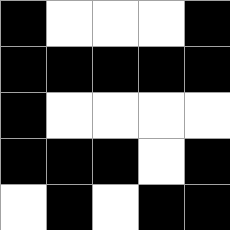[["black", "white", "white", "white", "black"], ["black", "black", "black", "black", "black"], ["black", "white", "white", "white", "white"], ["black", "black", "black", "white", "black"], ["white", "black", "white", "black", "black"]]